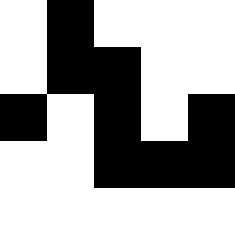[["white", "black", "white", "white", "white"], ["white", "black", "black", "white", "white"], ["black", "white", "black", "white", "black"], ["white", "white", "black", "black", "black"], ["white", "white", "white", "white", "white"]]